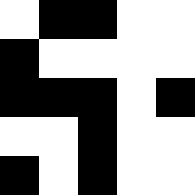[["white", "black", "black", "white", "white"], ["black", "white", "white", "white", "white"], ["black", "black", "black", "white", "black"], ["white", "white", "black", "white", "white"], ["black", "white", "black", "white", "white"]]